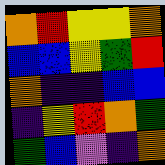[["orange", "red", "yellow", "yellow", "orange"], ["blue", "blue", "yellow", "green", "red"], ["orange", "indigo", "indigo", "blue", "blue"], ["indigo", "yellow", "red", "orange", "green"], ["green", "blue", "violet", "indigo", "orange"]]